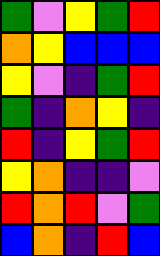[["green", "violet", "yellow", "green", "red"], ["orange", "yellow", "blue", "blue", "blue"], ["yellow", "violet", "indigo", "green", "red"], ["green", "indigo", "orange", "yellow", "indigo"], ["red", "indigo", "yellow", "green", "red"], ["yellow", "orange", "indigo", "indigo", "violet"], ["red", "orange", "red", "violet", "green"], ["blue", "orange", "indigo", "red", "blue"]]